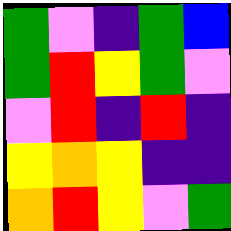[["green", "violet", "indigo", "green", "blue"], ["green", "red", "yellow", "green", "violet"], ["violet", "red", "indigo", "red", "indigo"], ["yellow", "orange", "yellow", "indigo", "indigo"], ["orange", "red", "yellow", "violet", "green"]]